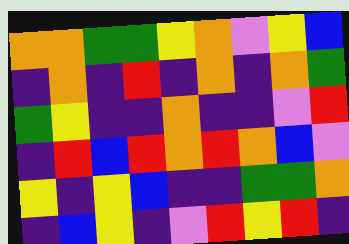[["orange", "orange", "green", "green", "yellow", "orange", "violet", "yellow", "blue"], ["indigo", "orange", "indigo", "red", "indigo", "orange", "indigo", "orange", "green"], ["green", "yellow", "indigo", "indigo", "orange", "indigo", "indigo", "violet", "red"], ["indigo", "red", "blue", "red", "orange", "red", "orange", "blue", "violet"], ["yellow", "indigo", "yellow", "blue", "indigo", "indigo", "green", "green", "orange"], ["indigo", "blue", "yellow", "indigo", "violet", "red", "yellow", "red", "indigo"]]